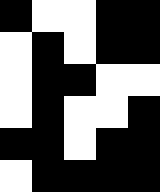[["black", "white", "white", "black", "black"], ["white", "black", "white", "black", "black"], ["white", "black", "black", "white", "white"], ["white", "black", "white", "white", "black"], ["black", "black", "white", "black", "black"], ["white", "black", "black", "black", "black"]]